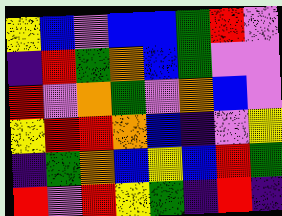[["yellow", "blue", "violet", "blue", "blue", "green", "red", "violet"], ["indigo", "red", "green", "orange", "blue", "green", "violet", "violet"], ["red", "violet", "orange", "green", "violet", "orange", "blue", "violet"], ["yellow", "red", "red", "orange", "blue", "indigo", "violet", "yellow"], ["indigo", "green", "orange", "blue", "yellow", "blue", "red", "green"], ["red", "violet", "red", "yellow", "green", "indigo", "red", "indigo"]]